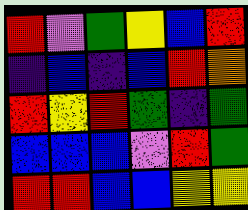[["red", "violet", "green", "yellow", "blue", "red"], ["indigo", "blue", "indigo", "blue", "red", "orange"], ["red", "yellow", "red", "green", "indigo", "green"], ["blue", "blue", "blue", "violet", "red", "green"], ["red", "red", "blue", "blue", "yellow", "yellow"]]